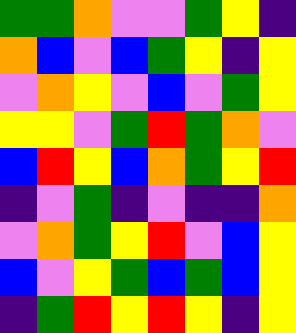[["green", "green", "orange", "violet", "violet", "green", "yellow", "indigo"], ["orange", "blue", "violet", "blue", "green", "yellow", "indigo", "yellow"], ["violet", "orange", "yellow", "violet", "blue", "violet", "green", "yellow"], ["yellow", "yellow", "violet", "green", "red", "green", "orange", "violet"], ["blue", "red", "yellow", "blue", "orange", "green", "yellow", "red"], ["indigo", "violet", "green", "indigo", "violet", "indigo", "indigo", "orange"], ["violet", "orange", "green", "yellow", "red", "violet", "blue", "yellow"], ["blue", "violet", "yellow", "green", "blue", "green", "blue", "yellow"], ["indigo", "green", "red", "yellow", "red", "yellow", "indigo", "yellow"]]